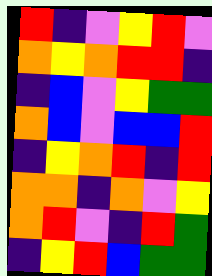[["red", "indigo", "violet", "yellow", "red", "violet"], ["orange", "yellow", "orange", "red", "red", "indigo"], ["indigo", "blue", "violet", "yellow", "green", "green"], ["orange", "blue", "violet", "blue", "blue", "red"], ["indigo", "yellow", "orange", "red", "indigo", "red"], ["orange", "orange", "indigo", "orange", "violet", "yellow"], ["orange", "red", "violet", "indigo", "red", "green"], ["indigo", "yellow", "red", "blue", "green", "green"]]